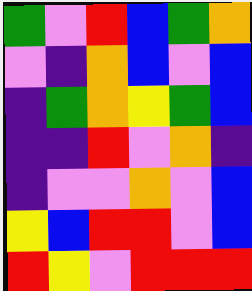[["green", "violet", "red", "blue", "green", "orange"], ["violet", "indigo", "orange", "blue", "violet", "blue"], ["indigo", "green", "orange", "yellow", "green", "blue"], ["indigo", "indigo", "red", "violet", "orange", "indigo"], ["indigo", "violet", "violet", "orange", "violet", "blue"], ["yellow", "blue", "red", "red", "violet", "blue"], ["red", "yellow", "violet", "red", "red", "red"]]